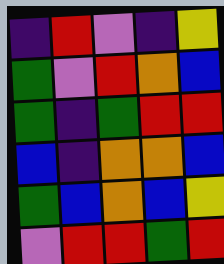[["indigo", "red", "violet", "indigo", "yellow"], ["green", "violet", "red", "orange", "blue"], ["green", "indigo", "green", "red", "red"], ["blue", "indigo", "orange", "orange", "blue"], ["green", "blue", "orange", "blue", "yellow"], ["violet", "red", "red", "green", "red"]]